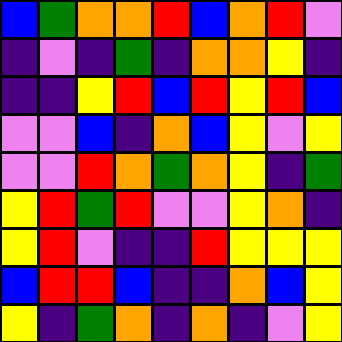[["blue", "green", "orange", "orange", "red", "blue", "orange", "red", "violet"], ["indigo", "violet", "indigo", "green", "indigo", "orange", "orange", "yellow", "indigo"], ["indigo", "indigo", "yellow", "red", "blue", "red", "yellow", "red", "blue"], ["violet", "violet", "blue", "indigo", "orange", "blue", "yellow", "violet", "yellow"], ["violet", "violet", "red", "orange", "green", "orange", "yellow", "indigo", "green"], ["yellow", "red", "green", "red", "violet", "violet", "yellow", "orange", "indigo"], ["yellow", "red", "violet", "indigo", "indigo", "red", "yellow", "yellow", "yellow"], ["blue", "red", "red", "blue", "indigo", "indigo", "orange", "blue", "yellow"], ["yellow", "indigo", "green", "orange", "indigo", "orange", "indigo", "violet", "yellow"]]